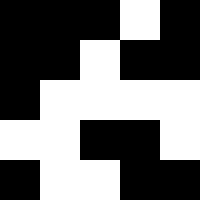[["black", "black", "black", "white", "black"], ["black", "black", "white", "black", "black"], ["black", "white", "white", "white", "white"], ["white", "white", "black", "black", "white"], ["black", "white", "white", "black", "black"]]